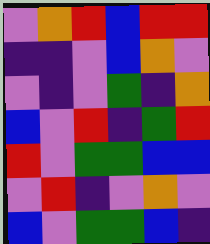[["violet", "orange", "red", "blue", "red", "red"], ["indigo", "indigo", "violet", "blue", "orange", "violet"], ["violet", "indigo", "violet", "green", "indigo", "orange"], ["blue", "violet", "red", "indigo", "green", "red"], ["red", "violet", "green", "green", "blue", "blue"], ["violet", "red", "indigo", "violet", "orange", "violet"], ["blue", "violet", "green", "green", "blue", "indigo"]]